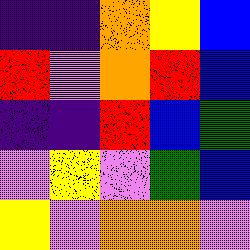[["indigo", "indigo", "orange", "yellow", "blue"], ["red", "violet", "orange", "red", "blue"], ["indigo", "indigo", "red", "blue", "green"], ["violet", "yellow", "violet", "green", "blue"], ["yellow", "violet", "orange", "orange", "violet"]]